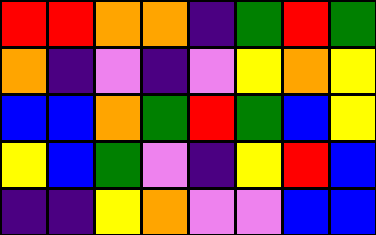[["red", "red", "orange", "orange", "indigo", "green", "red", "green"], ["orange", "indigo", "violet", "indigo", "violet", "yellow", "orange", "yellow"], ["blue", "blue", "orange", "green", "red", "green", "blue", "yellow"], ["yellow", "blue", "green", "violet", "indigo", "yellow", "red", "blue"], ["indigo", "indigo", "yellow", "orange", "violet", "violet", "blue", "blue"]]